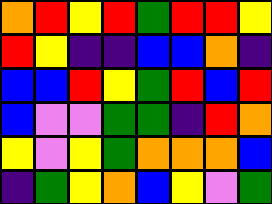[["orange", "red", "yellow", "red", "green", "red", "red", "yellow"], ["red", "yellow", "indigo", "indigo", "blue", "blue", "orange", "indigo"], ["blue", "blue", "red", "yellow", "green", "red", "blue", "red"], ["blue", "violet", "violet", "green", "green", "indigo", "red", "orange"], ["yellow", "violet", "yellow", "green", "orange", "orange", "orange", "blue"], ["indigo", "green", "yellow", "orange", "blue", "yellow", "violet", "green"]]